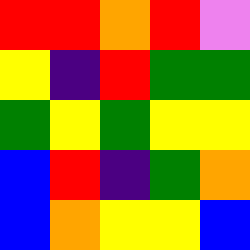[["red", "red", "orange", "red", "violet"], ["yellow", "indigo", "red", "green", "green"], ["green", "yellow", "green", "yellow", "yellow"], ["blue", "red", "indigo", "green", "orange"], ["blue", "orange", "yellow", "yellow", "blue"]]